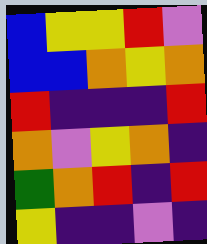[["blue", "yellow", "yellow", "red", "violet"], ["blue", "blue", "orange", "yellow", "orange"], ["red", "indigo", "indigo", "indigo", "red"], ["orange", "violet", "yellow", "orange", "indigo"], ["green", "orange", "red", "indigo", "red"], ["yellow", "indigo", "indigo", "violet", "indigo"]]